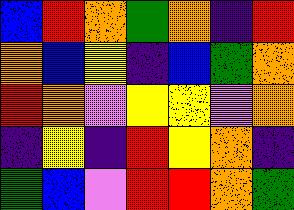[["blue", "red", "orange", "green", "orange", "indigo", "red"], ["orange", "blue", "yellow", "indigo", "blue", "green", "orange"], ["red", "orange", "violet", "yellow", "yellow", "violet", "orange"], ["indigo", "yellow", "indigo", "red", "yellow", "orange", "indigo"], ["green", "blue", "violet", "red", "red", "orange", "green"]]